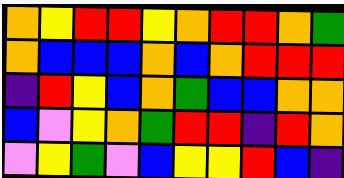[["orange", "yellow", "red", "red", "yellow", "orange", "red", "red", "orange", "green"], ["orange", "blue", "blue", "blue", "orange", "blue", "orange", "red", "red", "red"], ["indigo", "red", "yellow", "blue", "orange", "green", "blue", "blue", "orange", "orange"], ["blue", "violet", "yellow", "orange", "green", "red", "red", "indigo", "red", "orange"], ["violet", "yellow", "green", "violet", "blue", "yellow", "yellow", "red", "blue", "indigo"]]